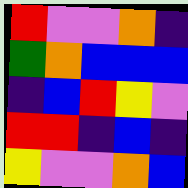[["red", "violet", "violet", "orange", "indigo"], ["green", "orange", "blue", "blue", "blue"], ["indigo", "blue", "red", "yellow", "violet"], ["red", "red", "indigo", "blue", "indigo"], ["yellow", "violet", "violet", "orange", "blue"]]